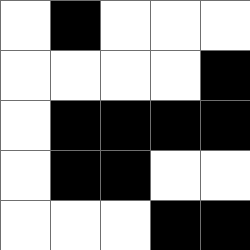[["white", "black", "white", "white", "white"], ["white", "white", "white", "white", "black"], ["white", "black", "black", "black", "black"], ["white", "black", "black", "white", "white"], ["white", "white", "white", "black", "black"]]